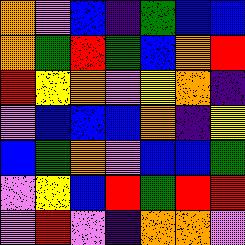[["orange", "violet", "blue", "indigo", "green", "blue", "blue"], ["orange", "green", "red", "green", "blue", "orange", "red"], ["red", "yellow", "orange", "violet", "yellow", "orange", "indigo"], ["violet", "blue", "blue", "blue", "orange", "indigo", "yellow"], ["blue", "green", "orange", "violet", "blue", "blue", "green"], ["violet", "yellow", "blue", "red", "green", "red", "red"], ["violet", "red", "violet", "indigo", "orange", "orange", "violet"]]